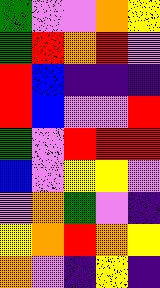[["green", "violet", "violet", "orange", "yellow"], ["green", "red", "orange", "red", "violet"], ["red", "blue", "indigo", "indigo", "indigo"], ["red", "blue", "violet", "violet", "red"], ["green", "violet", "red", "red", "red"], ["blue", "violet", "yellow", "yellow", "violet"], ["violet", "orange", "green", "violet", "indigo"], ["yellow", "orange", "red", "orange", "yellow"], ["orange", "violet", "indigo", "yellow", "indigo"]]